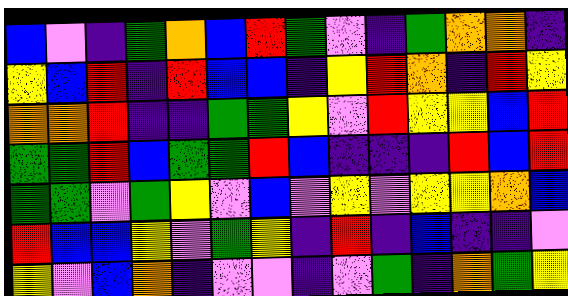[["blue", "violet", "indigo", "green", "orange", "blue", "red", "green", "violet", "indigo", "green", "orange", "orange", "indigo"], ["yellow", "blue", "red", "indigo", "red", "blue", "blue", "indigo", "yellow", "red", "orange", "indigo", "red", "yellow"], ["orange", "orange", "red", "indigo", "indigo", "green", "green", "yellow", "violet", "red", "yellow", "yellow", "blue", "red"], ["green", "green", "red", "blue", "green", "green", "red", "blue", "indigo", "indigo", "indigo", "red", "blue", "red"], ["green", "green", "violet", "green", "yellow", "violet", "blue", "violet", "yellow", "violet", "yellow", "yellow", "orange", "blue"], ["red", "blue", "blue", "yellow", "violet", "green", "yellow", "indigo", "red", "indigo", "blue", "indigo", "indigo", "violet"], ["yellow", "violet", "blue", "orange", "indigo", "violet", "violet", "indigo", "violet", "green", "indigo", "orange", "green", "yellow"]]